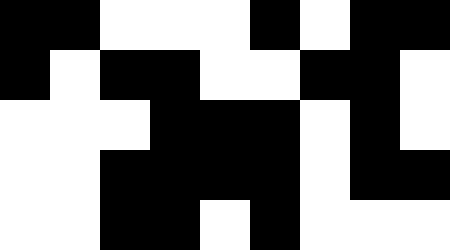[["black", "black", "white", "white", "white", "black", "white", "black", "black"], ["black", "white", "black", "black", "white", "white", "black", "black", "white"], ["white", "white", "white", "black", "black", "black", "white", "black", "white"], ["white", "white", "black", "black", "black", "black", "white", "black", "black"], ["white", "white", "black", "black", "white", "black", "white", "white", "white"]]